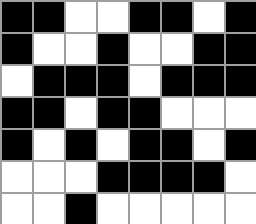[["black", "black", "white", "white", "black", "black", "white", "black"], ["black", "white", "white", "black", "white", "white", "black", "black"], ["white", "black", "black", "black", "white", "black", "black", "black"], ["black", "black", "white", "black", "black", "white", "white", "white"], ["black", "white", "black", "white", "black", "black", "white", "black"], ["white", "white", "white", "black", "black", "black", "black", "white"], ["white", "white", "black", "white", "white", "white", "white", "white"]]